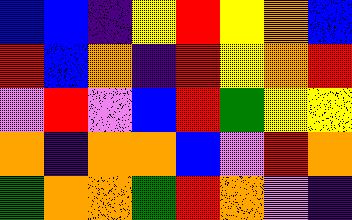[["blue", "blue", "indigo", "yellow", "red", "yellow", "orange", "blue"], ["red", "blue", "orange", "indigo", "red", "yellow", "orange", "red"], ["violet", "red", "violet", "blue", "red", "green", "yellow", "yellow"], ["orange", "indigo", "orange", "orange", "blue", "violet", "red", "orange"], ["green", "orange", "orange", "green", "red", "orange", "violet", "indigo"]]